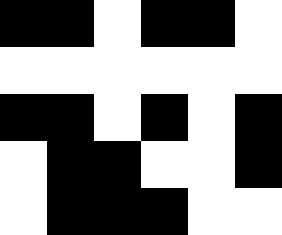[["black", "black", "white", "black", "black", "white"], ["white", "white", "white", "white", "white", "white"], ["black", "black", "white", "black", "white", "black"], ["white", "black", "black", "white", "white", "black"], ["white", "black", "black", "black", "white", "white"]]